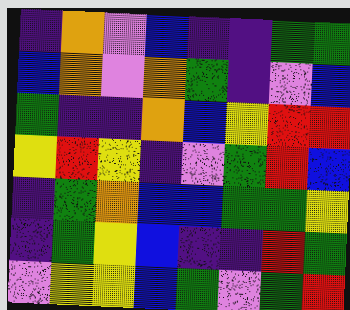[["indigo", "orange", "violet", "blue", "indigo", "indigo", "green", "green"], ["blue", "orange", "violet", "orange", "green", "indigo", "violet", "blue"], ["green", "indigo", "indigo", "orange", "blue", "yellow", "red", "red"], ["yellow", "red", "yellow", "indigo", "violet", "green", "red", "blue"], ["indigo", "green", "orange", "blue", "blue", "green", "green", "yellow"], ["indigo", "green", "yellow", "blue", "indigo", "indigo", "red", "green"], ["violet", "yellow", "yellow", "blue", "green", "violet", "green", "red"]]